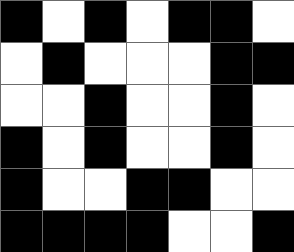[["black", "white", "black", "white", "black", "black", "white"], ["white", "black", "white", "white", "white", "black", "black"], ["white", "white", "black", "white", "white", "black", "white"], ["black", "white", "black", "white", "white", "black", "white"], ["black", "white", "white", "black", "black", "white", "white"], ["black", "black", "black", "black", "white", "white", "black"]]